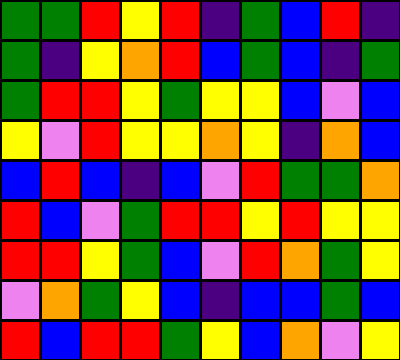[["green", "green", "red", "yellow", "red", "indigo", "green", "blue", "red", "indigo"], ["green", "indigo", "yellow", "orange", "red", "blue", "green", "blue", "indigo", "green"], ["green", "red", "red", "yellow", "green", "yellow", "yellow", "blue", "violet", "blue"], ["yellow", "violet", "red", "yellow", "yellow", "orange", "yellow", "indigo", "orange", "blue"], ["blue", "red", "blue", "indigo", "blue", "violet", "red", "green", "green", "orange"], ["red", "blue", "violet", "green", "red", "red", "yellow", "red", "yellow", "yellow"], ["red", "red", "yellow", "green", "blue", "violet", "red", "orange", "green", "yellow"], ["violet", "orange", "green", "yellow", "blue", "indigo", "blue", "blue", "green", "blue"], ["red", "blue", "red", "red", "green", "yellow", "blue", "orange", "violet", "yellow"]]